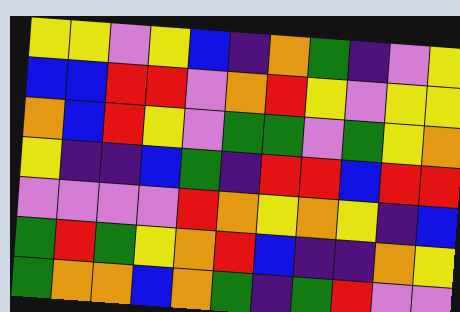[["yellow", "yellow", "violet", "yellow", "blue", "indigo", "orange", "green", "indigo", "violet", "yellow"], ["blue", "blue", "red", "red", "violet", "orange", "red", "yellow", "violet", "yellow", "yellow"], ["orange", "blue", "red", "yellow", "violet", "green", "green", "violet", "green", "yellow", "orange"], ["yellow", "indigo", "indigo", "blue", "green", "indigo", "red", "red", "blue", "red", "red"], ["violet", "violet", "violet", "violet", "red", "orange", "yellow", "orange", "yellow", "indigo", "blue"], ["green", "red", "green", "yellow", "orange", "red", "blue", "indigo", "indigo", "orange", "yellow"], ["green", "orange", "orange", "blue", "orange", "green", "indigo", "green", "red", "violet", "violet"]]